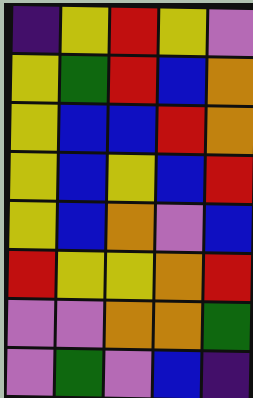[["indigo", "yellow", "red", "yellow", "violet"], ["yellow", "green", "red", "blue", "orange"], ["yellow", "blue", "blue", "red", "orange"], ["yellow", "blue", "yellow", "blue", "red"], ["yellow", "blue", "orange", "violet", "blue"], ["red", "yellow", "yellow", "orange", "red"], ["violet", "violet", "orange", "orange", "green"], ["violet", "green", "violet", "blue", "indigo"]]